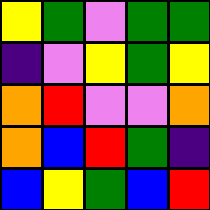[["yellow", "green", "violet", "green", "green"], ["indigo", "violet", "yellow", "green", "yellow"], ["orange", "red", "violet", "violet", "orange"], ["orange", "blue", "red", "green", "indigo"], ["blue", "yellow", "green", "blue", "red"]]